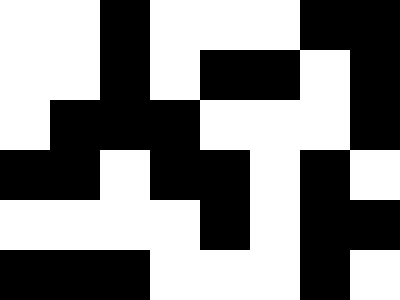[["white", "white", "black", "white", "white", "white", "black", "black"], ["white", "white", "black", "white", "black", "black", "white", "black"], ["white", "black", "black", "black", "white", "white", "white", "black"], ["black", "black", "white", "black", "black", "white", "black", "white"], ["white", "white", "white", "white", "black", "white", "black", "black"], ["black", "black", "black", "white", "white", "white", "black", "white"]]